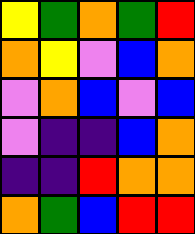[["yellow", "green", "orange", "green", "red"], ["orange", "yellow", "violet", "blue", "orange"], ["violet", "orange", "blue", "violet", "blue"], ["violet", "indigo", "indigo", "blue", "orange"], ["indigo", "indigo", "red", "orange", "orange"], ["orange", "green", "blue", "red", "red"]]